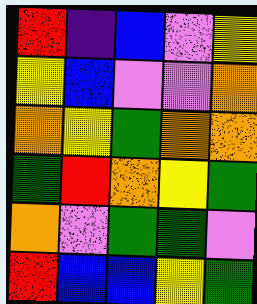[["red", "indigo", "blue", "violet", "yellow"], ["yellow", "blue", "violet", "violet", "orange"], ["orange", "yellow", "green", "orange", "orange"], ["green", "red", "orange", "yellow", "green"], ["orange", "violet", "green", "green", "violet"], ["red", "blue", "blue", "yellow", "green"]]